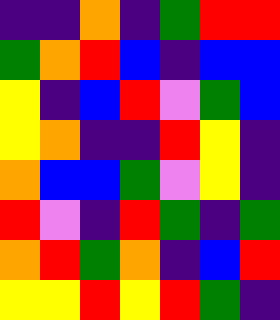[["indigo", "indigo", "orange", "indigo", "green", "red", "red"], ["green", "orange", "red", "blue", "indigo", "blue", "blue"], ["yellow", "indigo", "blue", "red", "violet", "green", "blue"], ["yellow", "orange", "indigo", "indigo", "red", "yellow", "indigo"], ["orange", "blue", "blue", "green", "violet", "yellow", "indigo"], ["red", "violet", "indigo", "red", "green", "indigo", "green"], ["orange", "red", "green", "orange", "indigo", "blue", "red"], ["yellow", "yellow", "red", "yellow", "red", "green", "indigo"]]